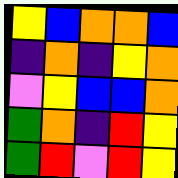[["yellow", "blue", "orange", "orange", "blue"], ["indigo", "orange", "indigo", "yellow", "orange"], ["violet", "yellow", "blue", "blue", "orange"], ["green", "orange", "indigo", "red", "yellow"], ["green", "red", "violet", "red", "yellow"]]